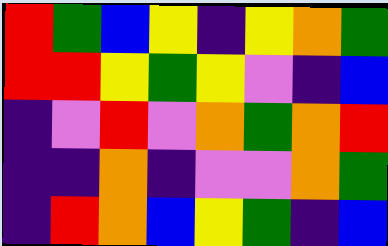[["red", "green", "blue", "yellow", "indigo", "yellow", "orange", "green"], ["red", "red", "yellow", "green", "yellow", "violet", "indigo", "blue"], ["indigo", "violet", "red", "violet", "orange", "green", "orange", "red"], ["indigo", "indigo", "orange", "indigo", "violet", "violet", "orange", "green"], ["indigo", "red", "orange", "blue", "yellow", "green", "indigo", "blue"]]